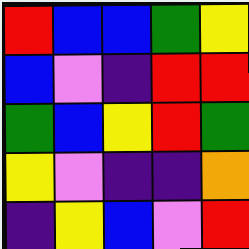[["red", "blue", "blue", "green", "yellow"], ["blue", "violet", "indigo", "red", "red"], ["green", "blue", "yellow", "red", "green"], ["yellow", "violet", "indigo", "indigo", "orange"], ["indigo", "yellow", "blue", "violet", "red"]]